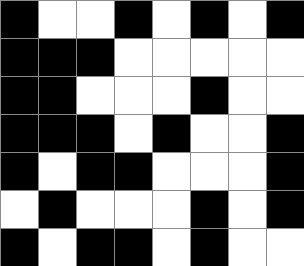[["black", "white", "white", "black", "white", "black", "white", "black"], ["black", "black", "black", "white", "white", "white", "white", "white"], ["black", "black", "white", "white", "white", "black", "white", "white"], ["black", "black", "black", "white", "black", "white", "white", "black"], ["black", "white", "black", "black", "white", "white", "white", "black"], ["white", "black", "white", "white", "white", "black", "white", "black"], ["black", "white", "black", "black", "white", "black", "white", "white"]]